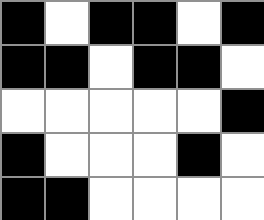[["black", "white", "black", "black", "white", "black"], ["black", "black", "white", "black", "black", "white"], ["white", "white", "white", "white", "white", "black"], ["black", "white", "white", "white", "black", "white"], ["black", "black", "white", "white", "white", "white"]]